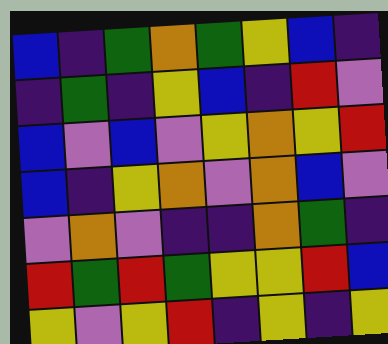[["blue", "indigo", "green", "orange", "green", "yellow", "blue", "indigo"], ["indigo", "green", "indigo", "yellow", "blue", "indigo", "red", "violet"], ["blue", "violet", "blue", "violet", "yellow", "orange", "yellow", "red"], ["blue", "indigo", "yellow", "orange", "violet", "orange", "blue", "violet"], ["violet", "orange", "violet", "indigo", "indigo", "orange", "green", "indigo"], ["red", "green", "red", "green", "yellow", "yellow", "red", "blue"], ["yellow", "violet", "yellow", "red", "indigo", "yellow", "indigo", "yellow"]]